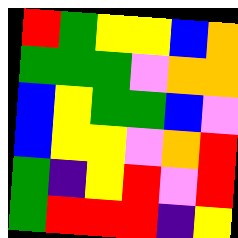[["red", "green", "yellow", "yellow", "blue", "orange"], ["green", "green", "green", "violet", "orange", "orange"], ["blue", "yellow", "green", "green", "blue", "violet"], ["blue", "yellow", "yellow", "violet", "orange", "red"], ["green", "indigo", "yellow", "red", "violet", "red"], ["green", "red", "red", "red", "indigo", "yellow"]]